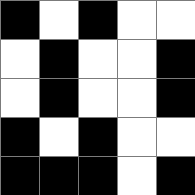[["black", "white", "black", "white", "white"], ["white", "black", "white", "white", "black"], ["white", "black", "white", "white", "black"], ["black", "white", "black", "white", "white"], ["black", "black", "black", "white", "black"]]